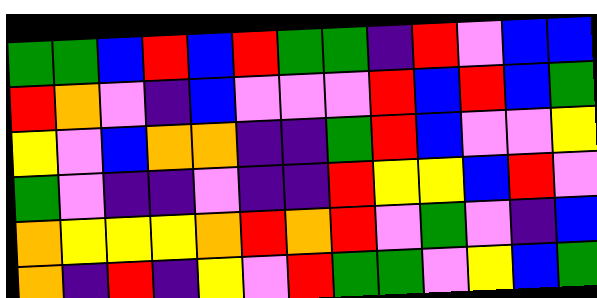[["green", "green", "blue", "red", "blue", "red", "green", "green", "indigo", "red", "violet", "blue", "blue"], ["red", "orange", "violet", "indigo", "blue", "violet", "violet", "violet", "red", "blue", "red", "blue", "green"], ["yellow", "violet", "blue", "orange", "orange", "indigo", "indigo", "green", "red", "blue", "violet", "violet", "yellow"], ["green", "violet", "indigo", "indigo", "violet", "indigo", "indigo", "red", "yellow", "yellow", "blue", "red", "violet"], ["orange", "yellow", "yellow", "yellow", "orange", "red", "orange", "red", "violet", "green", "violet", "indigo", "blue"], ["orange", "indigo", "red", "indigo", "yellow", "violet", "red", "green", "green", "violet", "yellow", "blue", "green"]]